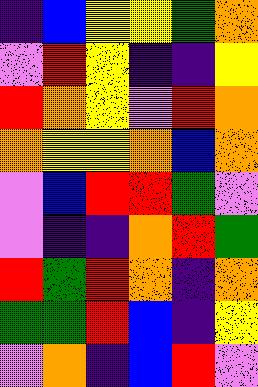[["indigo", "blue", "yellow", "yellow", "green", "orange"], ["violet", "red", "yellow", "indigo", "indigo", "yellow"], ["red", "orange", "yellow", "violet", "red", "orange"], ["orange", "yellow", "yellow", "orange", "blue", "orange"], ["violet", "blue", "red", "red", "green", "violet"], ["violet", "indigo", "indigo", "orange", "red", "green"], ["red", "green", "red", "orange", "indigo", "orange"], ["green", "green", "red", "blue", "indigo", "yellow"], ["violet", "orange", "indigo", "blue", "red", "violet"]]